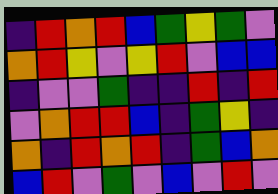[["indigo", "red", "orange", "red", "blue", "green", "yellow", "green", "violet"], ["orange", "red", "yellow", "violet", "yellow", "red", "violet", "blue", "blue"], ["indigo", "violet", "violet", "green", "indigo", "indigo", "red", "indigo", "red"], ["violet", "orange", "red", "red", "blue", "indigo", "green", "yellow", "indigo"], ["orange", "indigo", "red", "orange", "red", "indigo", "green", "blue", "orange"], ["blue", "red", "violet", "green", "violet", "blue", "violet", "red", "violet"]]